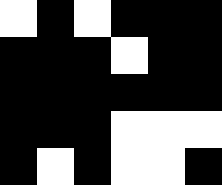[["white", "black", "white", "black", "black", "black"], ["black", "black", "black", "white", "black", "black"], ["black", "black", "black", "black", "black", "black"], ["black", "black", "black", "white", "white", "white"], ["black", "white", "black", "white", "white", "black"]]